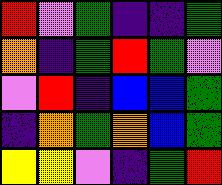[["red", "violet", "green", "indigo", "indigo", "green"], ["orange", "indigo", "green", "red", "green", "violet"], ["violet", "red", "indigo", "blue", "blue", "green"], ["indigo", "orange", "green", "orange", "blue", "green"], ["yellow", "yellow", "violet", "indigo", "green", "red"]]